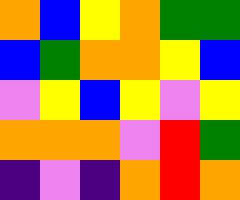[["orange", "blue", "yellow", "orange", "green", "green"], ["blue", "green", "orange", "orange", "yellow", "blue"], ["violet", "yellow", "blue", "yellow", "violet", "yellow"], ["orange", "orange", "orange", "violet", "red", "green"], ["indigo", "violet", "indigo", "orange", "red", "orange"]]